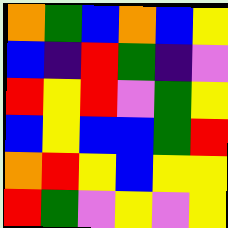[["orange", "green", "blue", "orange", "blue", "yellow"], ["blue", "indigo", "red", "green", "indigo", "violet"], ["red", "yellow", "red", "violet", "green", "yellow"], ["blue", "yellow", "blue", "blue", "green", "red"], ["orange", "red", "yellow", "blue", "yellow", "yellow"], ["red", "green", "violet", "yellow", "violet", "yellow"]]